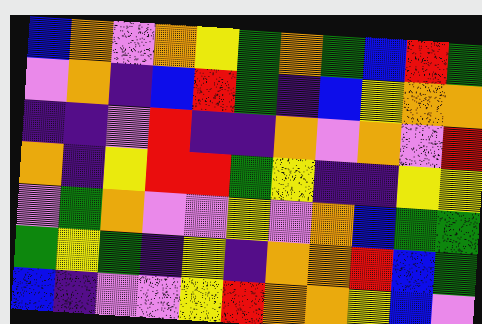[["blue", "orange", "violet", "orange", "yellow", "green", "orange", "green", "blue", "red", "green"], ["violet", "orange", "indigo", "blue", "red", "green", "indigo", "blue", "yellow", "orange", "orange"], ["indigo", "indigo", "violet", "red", "indigo", "indigo", "orange", "violet", "orange", "violet", "red"], ["orange", "indigo", "yellow", "red", "red", "green", "yellow", "indigo", "indigo", "yellow", "yellow"], ["violet", "green", "orange", "violet", "violet", "yellow", "violet", "orange", "blue", "green", "green"], ["green", "yellow", "green", "indigo", "yellow", "indigo", "orange", "orange", "red", "blue", "green"], ["blue", "indigo", "violet", "violet", "yellow", "red", "orange", "orange", "yellow", "blue", "violet"]]